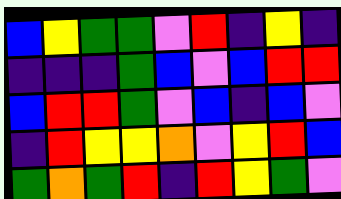[["blue", "yellow", "green", "green", "violet", "red", "indigo", "yellow", "indigo"], ["indigo", "indigo", "indigo", "green", "blue", "violet", "blue", "red", "red"], ["blue", "red", "red", "green", "violet", "blue", "indigo", "blue", "violet"], ["indigo", "red", "yellow", "yellow", "orange", "violet", "yellow", "red", "blue"], ["green", "orange", "green", "red", "indigo", "red", "yellow", "green", "violet"]]